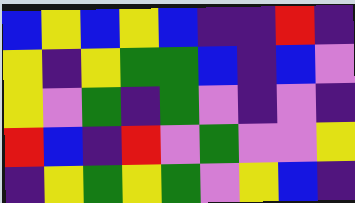[["blue", "yellow", "blue", "yellow", "blue", "indigo", "indigo", "red", "indigo"], ["yellow", "indigo", "yellow", "green", "green", "blue", "indigo", "blue", "violet"], ["yellow", "violet", "green", "indigo", "green", "violet", "indigo", "violet", "indigo"], ["red", "blue", "indigo", "red", "violet", "green", "violet", "violet", "yellow"], ["indigo", "yellow", "green", "yellow", "green", "violet", "yellow", "blue", "indigo"]]